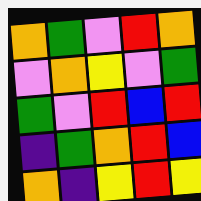[["orange", "green", "violet", "red", "orange"], ["violet", "orange", "yellow", "violet", "green"], ["green", "violet", "red", "blue", "red"], ["indigo", "green", "orange", "red", "blue"], ["orange", "indigo", "yellow", "red", "yellow"]]